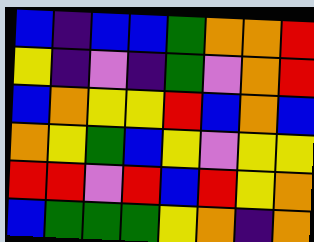[["blue", "indigo", "blue", "blue", "green", "orange", "orange", "red"], ["yellow", "indigo", "violet", "indigo", "green", "violet", "orange", "red"], ["blue", "orange", "yellow", "yellow", "red", "blue", "orange", "blue"], ["orange", "yellow", "green", "blue", "yellow", "violet", "yellow", "yellow"], ["red", "red", "violet", "red", "blue", "red", "yellow", "orange"], ["blue", "green", "green", "green", "yellow", "orange", "indigo", "orange"]]